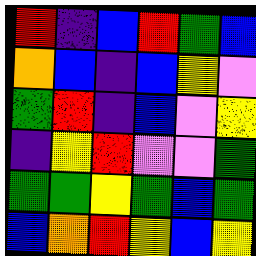[["red", "indigo", "blue", "red", "green", "blue"], ["orange", "blue", "indigo", "blue", "yellow", "violet"], ["green", "red", "indigo", "blue", "violet", "yellow"], ["indigo", "yellow", "red", "violet", "violet", "green"], ["green", "green", "yellow", "green", "blue", "green"], ["blue", "orange", "red", "yellow", "blue", "yellow"]]